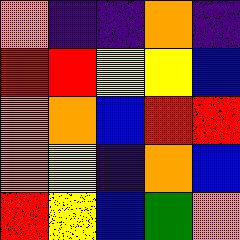[["orange", "indigo", "indigo", "orange", "indigo"], ["red", "red", "yellow", "yellow", "blue"], ["orange", "orange", "blue", "red", "red"], ["orange", "yellow", "indigo", "orange", "blue"], ["red", "yellow", "blue", "green", "orange"]]